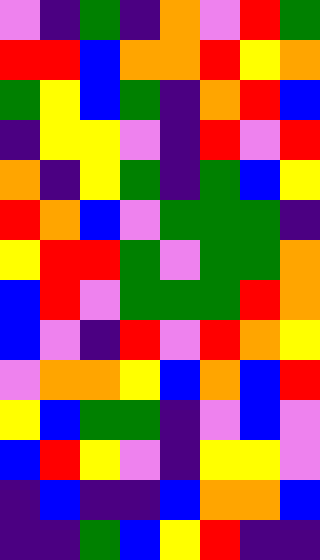[["violet", "indigo", "green", "indigo", "orange", "violet", "red", "green"], ["red", "red", "blue", "orange", "orange", "red", "yellow", "orange"], ["green", "yellow", "blue", "green", "indigo", "orange", "red", "blue"], ["indigo", "yellow", "yellow", "violet", "indigo", "red", "violet", "red"], ["orange", "indigo", "yellow", "green", "indigo", "green", "blue", "yellow"], ["red", "orange", "blue", "violet", "green", "green", "green", "indigo"], ["yellow", "red", "red", "green", "violet", "green", "green", "orange"], ["blue", "red", "violet", "green", "green", "green", "red", "orange"], ["blue", "violet", "indigo", "red", "violet", "red", "orange", "yellow"], ["violet", "orange", "orange", "yellow", "blue", "orange", "blue", "red"], ["yellow", "blue", "green", "green", "indigo", "violet", "blue", "violet"], ["blue", "red", "yellow", "violet", "indigo", "yellow", "yellow", "violet"], ["indigo", "blue", "indigo", "indigo", "blue", "orange", "orange", "blue"], ["indigo", "indigo", "green", "blue", "yellow", "red", "indigo", "indigo"]]